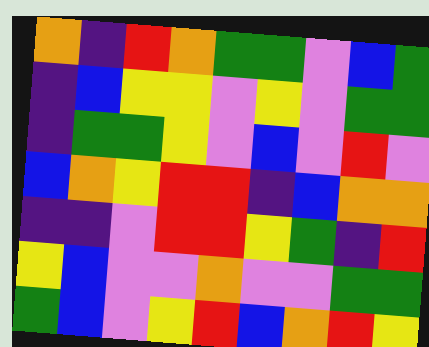[["orange", "indigo", "red", "orange", "green", "green", "violet", "blue", "green"], ["indigo", "blue", "yellow", "yellow", "violet", "yellow", "violet", "green", "green"], ["indigo", "green", "green", "yellow", "violet", "blue", "violet", "red", "violet"], ["blue", "orange", "yellow", "red", "red", "indigo", "blue", "orange", "orange"], ["indigo", "indigo", "violet", "red", "red", "yellow", "green", "indigo", "red"], ["yellow", "blue", "violet", "violet", "orange", "violet", "violet", "green", "green"], ["green", "blue", "violet", "yellow", "red", "blue", "orange", "red", "yellow"]]